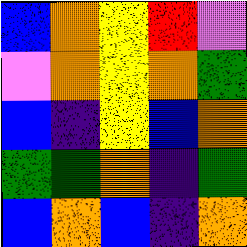[["blue", "orange", "yellow", "red", "violet"], ["violet", "orange", "yellow", "orange", "green"], ["blue", "indigo", "yellow", "blue", "orange"], ["green", "green", "orange", "indigo", "green"], ["blue", "orange", "blue", "indigo", "orange"]]